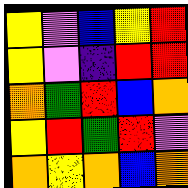[["yellow", "violet", "blue", "yellow", "red"], ["yellow", "violet", "indigo", "red", "red"], ["orange", "green", "red", "blue", "orange"], ["yellow", "red", "green", "red", "violet"], ["orange", "yellow", "orange", "blue", "orange"]]